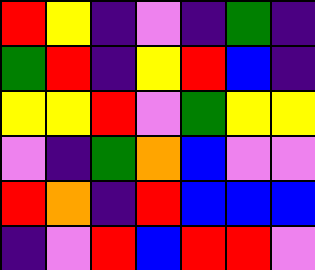[["red", "yellow", "indigo", "violet", "indigo", "green", "indigo"], ["green", "red", "indigo", "yellow", "red", "blue", "indigo"], ["yellow", "yellow", "red", "violet", "green", "yellow", "yellow"], ["violet", "indigo", "green", "orange", "blue", "violet", "violet"], ["red", "orange", "indigo", "red", "blue", "blue", "blue"], ["indigo", "violet", "red", "blue", "red", "red", "violet"]]